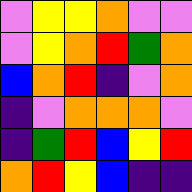[["violet", "yellow", "yellow", "orange", "violet", "violet"], ["violet", "yellow", "orange", "red", "green", "orange"], ["blue", "orange", "red", "indigo", "violet", "orange"], ["indigo", "violet", "orange", "orange", "orange", "violet"], ["indigo", "green", "red", "blue", "yellow", "red"], ["orange", "red", "yellow", "blue", "indigo", "indigo"]]